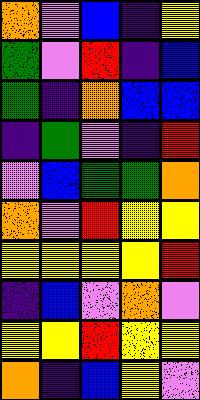[["orange", "violet", "blue", "indigo", "yellow"], ["green", "violet", "red", "indigo", "blue"], ["green", "indigo", "orange", "blue", "blue"], ["indigo", "green", "violet", "indigo", "red"], ["violet", "blue", "green", "green", "orange"], ["orange", "violet", "red", "yellow", "yellow"], ["yellow", "yellow", "yellow", "yellow", "red"], ["indigo", "blue", "violet", "orange", "violet"], ["yellow", "yellow", "red", "yellow", "yellow"], ["orange", "indigo", "blue", "yellow", "violet"]]